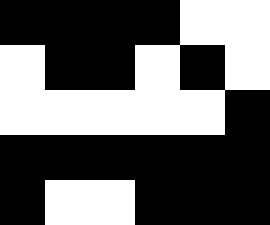[["black", "black", "black", "black", "white", "white"], ["white", "black", "black", "white", "black", "white"], ["white", "white", "white", "white", "white", "black"], ["black", "black", "black", "black", "black", "black"], ["black", "white", "white", "black", "black", "black"]]